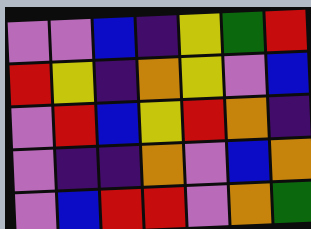[["violet", "violet", "blue", "indigo", "yellow", "green", "red"], ["red", "yellow", "indigo", "orange", "yellow", "violet", "blue"], ["violet", "red", "blue", "yellow", "red", "orange", "indigo"], ["violet", "indigo", "indigo", "orange", "violet", "blue", "orange"], ["violet", "blue", "red", "red", "violet", "orange", "green"]]